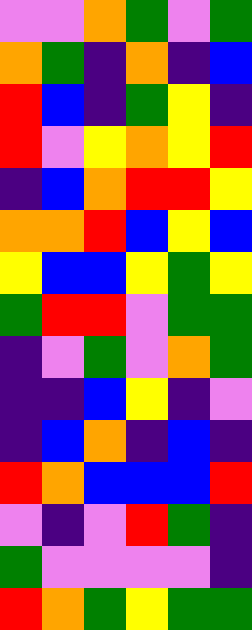[["violet", "violet", "orange", "green", "violet", "green"], ["orange", "green", "indigo", "orange", "indigo", "blue"], ["red", "blue", "indigo", "green", "yellow", "indigo"], ["red", "violet", "yellow", "orange", "yellow", "red"], ["indigo", "blue", "orange", "red", "red", "yellow"], ["orange", "orange", "red", "blue", "yellow", "blue"], ["yellow", "blue", "blue", "yellow", "green", "yellow"], ["green", "red", "red", "violet", "green", "green"], ["indigo", "violet", "green", "violet", "orange", "green"], ["indigo", "indigo", "blue", "yellow", "indigo", "violet"], ["indigo", "blue", "orange", "indigo", "blue", "indigo"], ["red", "orange", "blue", "blue", "blue", "red"], ["violet", "indigo", "violet", "red", "green", "indigo"], ["green", "violet", "violet", "violet", "violet", "indigo"], ["red", "orange", "green", "yellow", "green", "green"]]